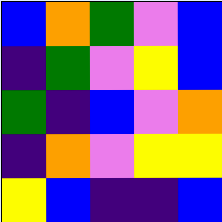[["blue", "orange", "green", "violet", "blue"], ["indigo", "green", "violet", "yellow", "blue"], ["green", "indigo", "blue", "violet", "orange"], ["indigo", "orange", "violet", "yellow", "yellow"], ["yellow", "blue", "indigo", "indigo", "blue"]]